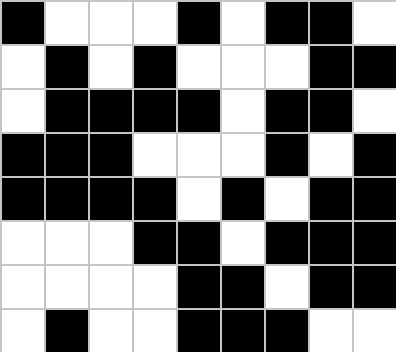[["black", "white", "white", "white", "black", "white", "black", "black", "white"], ["white", "black", "white", "black", "white", "white", "white", "black", "black"], ["white", "black", "black", "black", "black", "white", "black", "black", "white"], ["black", "black", "black", "white", "white", "white", "black", "white", "black"], ["black", "black", "black", "black", "white", "black", "white", "black", "black"], ["white", "white", "white", "black", "black", "white", "black", "black", "black"], ["white", "white", "white", "white", "black", "black", "white", "black", "black"], ["white", "black", "white", "white", "black", "black", "black", "white", "white"]]